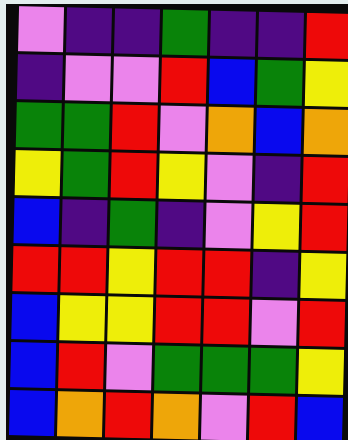[["violet", "indigo", "indigo", "green", "indigo", "indigo", "red"], ["indigo", "violet", "violet", "red", "blue", "green", "yellow"], ["green", "green", "red", "violet", "orange", "blue", "orange"], ["yellow", "green", "red", "yellow", "violet", "indigo", "red"], ["blue", "indigo", "green", "indigo", "violet", "yellow", "red"], ["red", "red", "yellow", "red", "red", "indigo", "yellow"], ["blue", "yellow", "yellow", "red", "red", "violet", "red"], ["blue", "red", "violet", "green", "green", "green", "yellow"], ["blue", "orange", "red", "orange", "violet", "red", "blue"]]